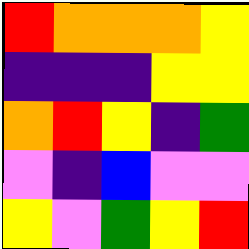[["red", "orange", "orange", "orange", "yellow"], ["indigo", "indigo", "indigo", "yellow", "yellow"], ["orange", "red", "yellow", "indigo", "green"], ["violet", "indigo", "blue", "violet", "violet"], ["yellow", "violet", "green", "yellow", "red"]]